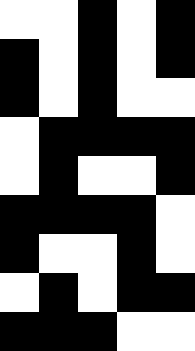[["white", "white", "black", "white", "black"], ["black", "white", "black", "white", "black"], ["black", "white", "black", "white", "white"], ["white", "black", "black", "black", "black"], ["white", "black", "white", "white", "black"], ["black", "black", "black", "black", "white"], ["black", "white", "white", "black", "white"], ["white", "black", "white", "black", "black"], ["black", "black", "black", "white", "white"]]